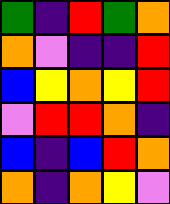[["green", "indigo", "red", "green", "orange"], ["orange", "violet", "indigo", "indigo", "red"], ["blue", "yellow", "orange", "yellow", "red"], ["violet", "red", "red", "orange", "indigo"], ["blue", "indigo", "blue", "red", "orange"], ["orange", "indigo", "orange", "yellow", "violet"]]